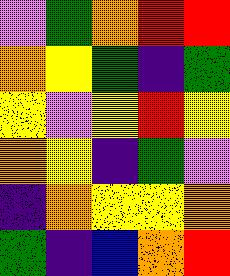[["violet", "green", "orange", "red", "red"], ["orange", "yellow", "green", "indigo", "green"], ["yellow", "violet", "yellow", "red", "yellow"], ["orange", "yellow", "indigo", "green", "violet"], ["indigo", "orange", "yellow", "yellow", "orange"], ["green", "indigo", "blue", "orange", "red"]]